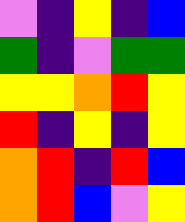[["violet", "indigo", "yellow", "indigo", "blue"], ["green", "indigo", "violet", "green", "green"], ["yellow", "yellow", "orange", "red", "yellow"], ["red", "indigo", "yellow", "indigo", "yellow"], ["orange", "red", "indigo", "red", "blue"], ["orange", "red", "blue", "violet", "yellow"]]